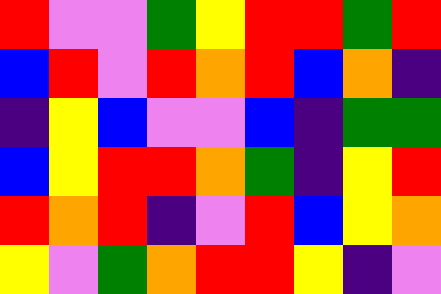[["red", "violet", "violet", "green", "yellow", "red", "red", "green", "red"], ["blue", "red", "violet", "red", "orange", "red", "blue", "orange", "indigo"], ["indigo", "yellow", "blue", "violet", "violet", "blue", "indigo", "green", "green"], ["blue", "yellow", "red", "red", "orange", "green", "indigo", "yellow", "red"], ["red", "orange", "red", "indigo", "violet", "red", "blue", "yellow", "orange"], ["yellow", "violet", "green", "orange", "red", "red", "yellow", "indigo", "violet"]]